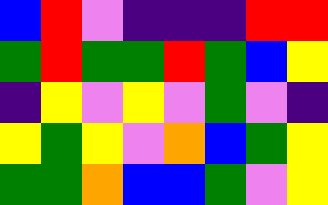[["blue", "red", "violet", "indigo", "indigo", "indigo", "red", "red"], ["green", "red", "green", "green", "red", "green", "blue", "yellow"], ["indigo", "yellow", "violet", "yellow", "violet", "green", "violet", "indigo"], ["yellow", "green", "yellow", "violet", "orange", "blue", "green", "yellow"], ["green", "green", "orange", "blue", "blue", "green", "violet", "yellow"]]